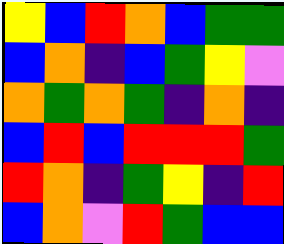[["yellow", "blue", "red", "orange", "blue", "green", "green"], ["blue", "orange", "indigo", "blue", "green", "yellow", "violet"], ["orange", "green", "orange", "green", "indigo", "orange", "indigo"], ["blue", "red", "blue", "red", "red", "red", "green"], ["red", "orange", "indigo", "green", "yellow", "indigo", "red"], ["blue", "orange", "violet", "red", "green", "blue", "blue"]]